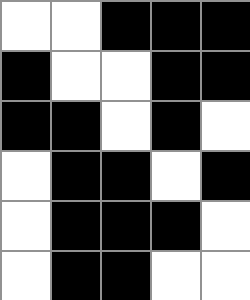[["white", "white", "black", "black", "black"], ["black", "white", "white", "black", "black"], ["black", "black", "white", "black", "white"], ["white", "black", "black", "white", "black"], ["white", "black", "black", "black", "white"], ["white", "black", "black", "white", "white"]]